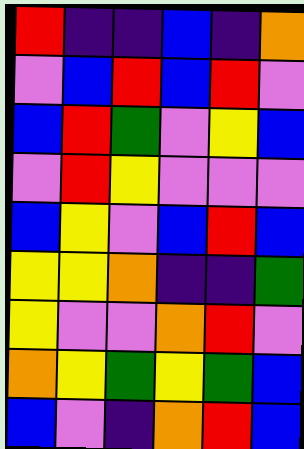[["red", "indigo", "indigo", "blue", "indigo", "orange"], ["violet", "blue", "red", "blue", "red", "violet"], ["blue", "red", "green", "violet", "yellow", "blue"], ["violet", "red", "yellow", "violet", "violet", "violet"], ["blue", "yellow", "violet", "blue", "red", "blue"], ["yellow", "yellow", "orange", "indigo", "indigo", "green"], ["yellow", "violet", "violet", "orange", "red", "violet"], ["orange", "yellow", "green", "yellow", "green", "blue"], ["blue", "violet", "indigo", "orange", "red", "blue"]]